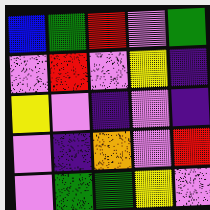[["blue", "green", "red", "violet", "green"], ["violet", "red", "violet", "yellow", "indigo"], ["yellow", "violet", "indigo", "violet", "indigo"], ["violet", "indigo", "orange", "violet", "red"], ["violet", "green", "green", "yellow", "violet"]]